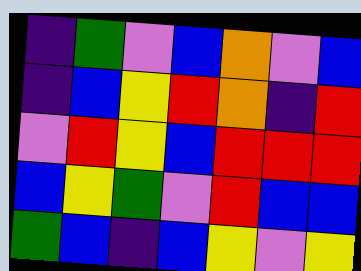[["indigo", "green", "violet", "blue", "orange", "violet", "blue"], ["indigo", "blue", "yellow", "red", "orange", "indigo", "red"], ["violet", "red", "yellow", "blue", "red", "red", "red"], ["blue", "yellow", "green", "violet", "red", "blue", "blue"], ["green", "blue", "indigo", "blue", "yellow", "violet", "yellow"]]